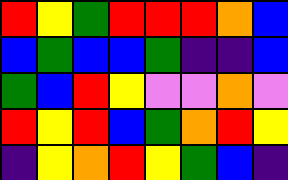[["red", "yellow", "green", "red", "red", "red", "orange", "blue"], ["blue", "green", "blue", "blue", "green", "indigo", "indigo", "blue"], ["green", "blue", "red", "yellow", "violet", "violet", "orange", "violet"], ["red", "yellow", "red", "blue", "green", "orange", "red", "yellow"], ["indigo", "yellow", "orange", "red", "yellow", "green", "blue", "indigo"]]